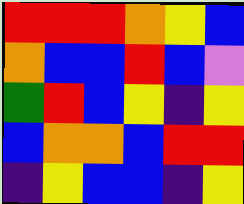[["red", "red", "red", "orange", "yellow", "blue"], ["orange", "blue", "blue", "red", "blue", "violet"], ["green", "red", "blue", "yellow", "indigo", "yellow"], ["blue", "orange", "orange", "blue", "red", "red"], ["indigo", "yellow", "blue", "blue", "indigo", "yellow"]]